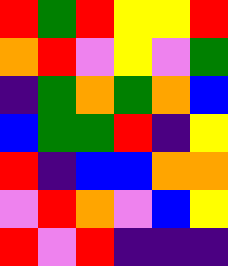[["red", "green", "red", "yellow", "yellow", "red"], ["orange", "red", "violet", "yellow", "violet", "green"], ["indigo", "green", "orange", "green", "orange", "blue"], ["blue", "green", "green", "red", "indigo", "yellow"], ["red", "indigo", "blue", "blue", "orange", "orange"], ["violet", "red", "orange", "violet", "blue", "yellow"], ["red", "violet", "red", "indigo", "indigo", "indigo"]]